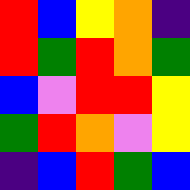[["red", "blue", "yellow", "orange", "indigo"], ["red", "green", "red", "orange", "green"], ["blue", "violet", "red", "red", "yellow"], ["green", "red", "orange", "violet", "yellow"], ["indigo", "blue", "red", "green", "blue"]]